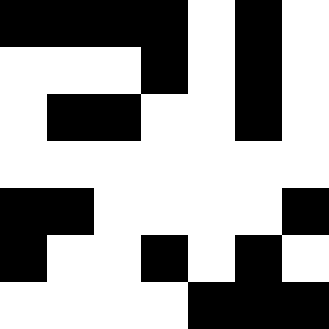[["black", "black", "black", "black", "white", "black", "white"], ["white", "white", "white", "black", "white", "black", "white"], ["white", "black", "black", "white", "white", "black", "white"], ["white", "white", "white", "white", "white", "white", "white"], ["black", "black", "white", "white", "white", "white", "black"], ["black", "white", "white", "black", "white", "black", "white"], ["white", "white", "white", "white", "black", "black", "black"]]